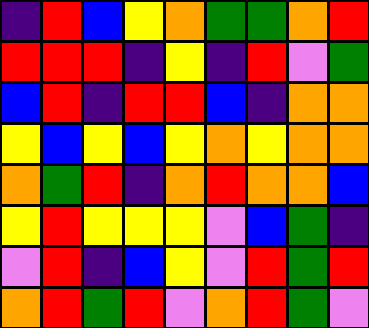[["indigo", "red", "blue", "yellow", "orange", "green", "green", "orange", "red"], ["red", "red", "red", "indigo", "yellow", "indigo", "red", "violet", "green"], ["blue", "red", "indigo", "red", "red", "blue", "indigo", "orange", "orange"], ["yellow", "blue", "yellow", "blue", "yellow", "orange", "yellow", "orange", "orange"], ["orange", "green", "red", "indigo", "orange", "red", "orange", "orange", "blue"], ["yellow", "red", "yellow", "yellow", "yellow", "violet", "blue", "green", "indigo"], ["violet", "red", "indigo", "blue", "yellow", "violet", "red", "green", "red"], ["orange", "red", "green", "red", "violet", "orange", "red", "green", "violet"]]